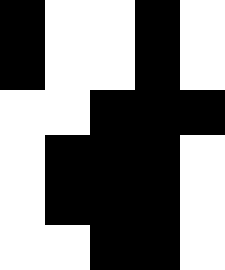[["black", "white", "white", "black", "white"], ["black", "white", "white", "black", "white"], ["white", "white", "black", "black", "black"], ["white", "black", "black", "black", "white"], ["white", "black", "black", "black", "white"], ["white", "white", "black", "black", "white"]]